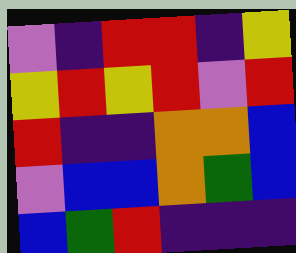[["violet", "indigo", "red", "red", "indigo", "yellow"], ["yellow", "red", "yellow", "red", "violet", "red"], ["red", "indigo", "indigo", "orange", "orange", "blue"], ["violet", "blue", "blue", "orange", "green", "blue"], ["blue", "green", "red", "indigo", "indigo", "indigo"]]